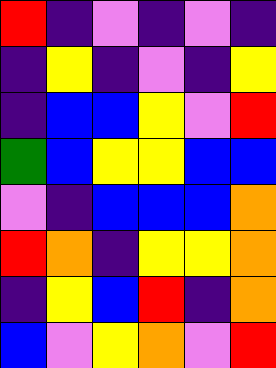[["red", "indigo", "violet", "indigo", "violet", "indigo"], ["indigo", "yellow", "indigo", "violet", "indigo", "yellow"], ["indigo", "blue", "blue", "yellow", "violet", "red"], ["green", "blue", "yellow", "yellow", "blue", "blue"], ["violet", "indigo", "blue", "blue", "blue", "orange"], ["red", "orange", "indigo", "yellow", "yellow", "orange"], ["indigo", "yellow", "blue", "red", "indigo", "orange"], ["blue", "violet", "yellow", "orange", "violet", "red"]]